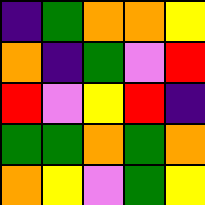[["indigo", "green", "orange", "orange", "yellow"], ["orange", "indigo", "green", "violet", "red"], ["red", "violet", "yellow", "red", "indigo"], ["green", "green", "orange", "green", "orange"], ["orange", "yellow", "violet", "green", "yellow"]]